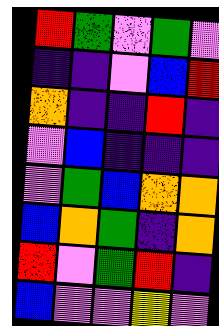[["red", "green", "violet", "green", "violet"], ["indigo", "indigo", "violet", "blue", "red"], ["orange", "indigo", "indigo", "red", "indigo"], ["violet", "blue", "indigo", "indigo", "indigo"], ["violet", "green", "blue", "orange", "orange"], ["blue", "orange", "green", "indigo", "orange"], ["red", "violet", "green", "red", "indigo"], ["blue", "violet", "violet", "yellow", "violet"]]